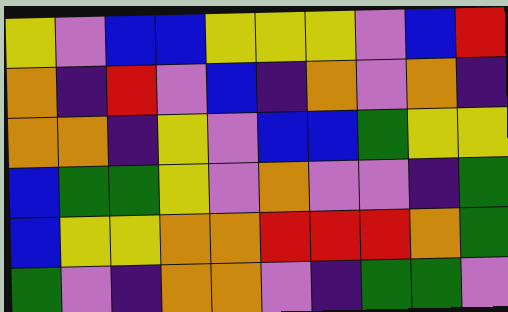[["yellow", "violet", "blue", "blue", "yellow", "yellow", "yellow", "violet", "blue", "red"], ["orange", "indigo", "red", "violet", "blue", "indigo", "orange", "violet", "orange", "indigo"], ["orange", "orange", "indigo", "yellow", "violet", "blue", "blue", "green", "yellow", "yellow"], ["blue", "green", "green", "yellow", "violet", "orange", "violet", "violet", "indigo", "green"], ["blue", "yellow", "yellow", "orange", "orange", "red", "red", "red", "orange", "green"], ["green", "violet", "indigo", "orange", "orange", "violet", "indigo", "green", "green", "violet"]]